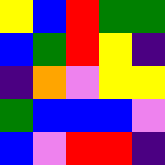[["yellow", "blue", "red", "green", "green"], ["blue", "green", "red", "yellow", "indigo"], ["indigo", "orange", "violet", "yellow", "yellow"], ["green", "blue", "blue", "blue", "violet"], ["blue", "violet", "red", "red", "indigo"]]